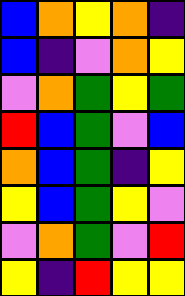[["blue", "orange", "yellow", "orange", "indigo"], ["blue", "indigo", "violet", "orange", "yellow"], ["violet", "orange", "green", "yellow", "green"], ["red", "blue", "green", "violet", "blue"], ["orange", "blue", "green", "indigo", "yellow"], ["yellow", "blue", "green", "yellow", "violet"], ["violet", "orange", "green", "violet", "red"], ["yellow", "indigo", "red", "yellow", "yellow"]]